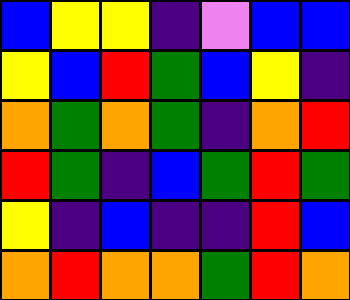[["blue", "yellow", "yellow", "indigo", "violet", "blue", "blue"], ["yellow", "blue", "red", "green", "blue", "yellow", "indigo"], ["orange", "green", "orange", "green", "indigo", "orange", "red"], ["red", "green", "indigo", "blue", "green", "red", "green"], ["yellow", "indigo", "blue", "indigo", "indigo", "red", "blue"], ["orange", "red", "orange", "orange", "green", "red", "orange"]]